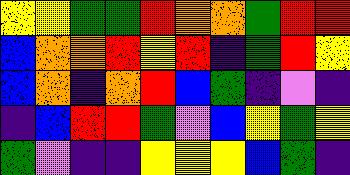[["yellow", "yellow", "green", "green", "red", "orange", "orange", "green", "red", "red"], ["blue", "orange", "orange", "red", "yellow", "red", "indigo", "green", "red", "yellow"], ["blue", "orange", "indigo", "orange", "red", "blue", "green", "indigo", "violet", "indigo"], ["indigo", "blue", "red", "red", "green", "violet", "blue", "yellow", "green", "yellow"], ["green", "violet", "indigo", "indigo", "yellow", "yellow", "yellow", "blue", "green", "indigo"]]